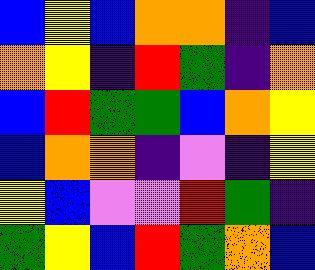[["blue", "yellow", "blue", "orange", "orange", "indigo", "blue"], ["orange", "yellow", "indigo", "red", "green", "indigo", "orange"], ["blue", "red", "green", "green", "blue", "orange", "yellow"], ["blue", "orange", "orange", "indigo", "violet", "indigo", "yellow"], ["yellow", "blue", "violet", "violet", "red", "green", "indigo"], ["green", "yellow", "blue", "red", "green", "orange", "blue"]]